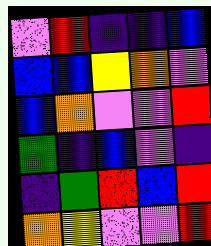[["violet", "red", "indigo", "indigo", "blue"], ["blue", "blue", "yellow", "orange", "violet"], ["blue", "orange", "violet", "violet", "red"], ["green", "indigo", "blue", "violet", "indigo"], ["indigo", "green", "red", "blue", "red"], ["orange", "yellow", "violet", "violet", "red"]]